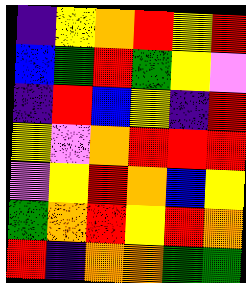[["indigo", "yellow", "orange", "red", "yellow", "red"], ["blue", "green", "red", "green", "yellow", "violet"], ["indigo", "red", "blue", "yellow", "indigo", "red"], ["yellow", "violet", "orange", "red", "red", "red"], ["violet", "yellow", "red", "orange", "blue", "yellow"], ["green", "orange", "red", "yellow", "red", "orange"], ["red", "indigo", "orange", "orange", "green", "green"]]